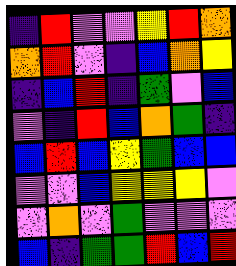[["indigo", "red", "violet", "violet", "yellow", "red", "orange"], ["orange", "red", "violet", "indigo", "blue", "orange", "yellow"], ["indigo", "blue", "red", "indigo", "green", "violet", "blue"], ["violet", "indigo", "red", "blue", "orange", "green", "indigo"], ["blue", "red", "blue", "yellow", "green", "blue", "blue"], ["violet", "violet", "blue", "yellow", "yellow", "yellow", "violet"], ["violet", "orange", "violet", "green", "violet", "violet", "violet"], ["blue", "indigo", "green", "green", "red", "blue", "red"]]